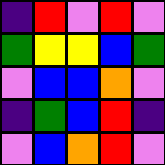[["indigo", "red", "violet", "red", "violet"], ["green", "yellow", "yellow", "blue", "green"], ["violet", "blue", "blue", "orange", "violet"], ["indigo", "green", "blue", "red", "indigo"], ["violet", "blue", "orange", "red", "violet"]]